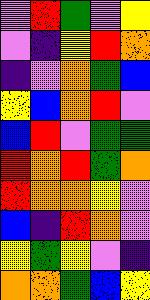[["violet", "red", "green", "violet", "yellow"], ["violet", "indigo", "yellow", "red", "orange"], ["indigo", "violet", "orange", "green", "blue"], ["yellow", "blue", "orange", "red", "violet"], ["blue", "red", "violet", "green", "green"], ["red", "orange", "red", "green", "orange"], ["red", "orange", "orange", "yellow", "violet"], ["blue", "indigo", "red", "orange", "violet"], ["yellow", "green", "yellow", "violet", "indigo"], ["orange", "orange", "green", "blue", "yellow"]]